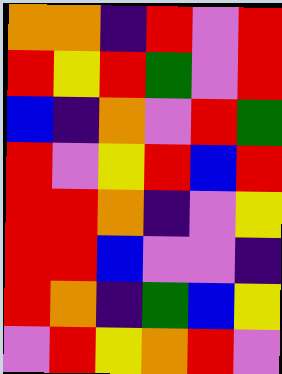[["orange", "orange", "indigo", "red", "violet", "red"], ["red", "yellow", "red", "green", "violet", "red"], ["blue", "indigo", "orange", "violet", "red", "green"], ["red", "violet", "yellow", "red", "blue", "red"], ["red", "red", "orange", "indigo", "violet", "yellow"], ["red", "red", "blue", "violet", "violet", "indigo"], ["red", "orange", "indigo", "green", "blue", "yellow"], ["violet", "red", "yellow", "orange", "red", "violet"]]